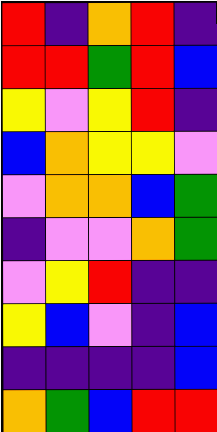[["red", "indigo", "orange", "red", "indigo"], ["red", "red", "green", "red", "blue"], ["yellow", "violet", "yellow", "red", "indigo"], ["blue", "orange", "yellow", "yellow", "violet"], ["violet", "orange", "orange", "blue", "green"], ["indigo", "violet", "violet", "orange", "green"], ["violet", "yellow", "red", "indigo", "indigo"], ["yellow", "blue", "violet", "indigo", "blue"], ["indigo", "indigo", "indigo", "indigo", "blue"], ["orange", "green", "blue", "red", "red"]]